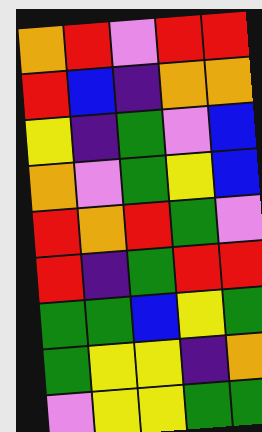[["orange", "red", "violet", "red", "red"], ["red", "blue", "indigo", "orange", "orange"], ["yellow", "indigo", "green", "violet", "blue"], ["orange", "violet", "green", "yellow", "blue"], ["red", "orange", "red", "green", "violet"], ["red", "indigo", "green", "red", "red"], ["green", "green", "blue", "yellow", "green"], ["green", "yellow", "yellow", "indigo", "orange"], ["violet", "yellow", "yellow", "green", "green"]]